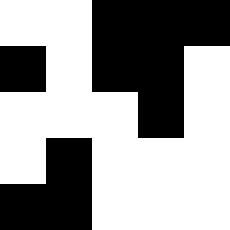[["white", "white", "black", "black", "black"], ["black", "white", "black", "black", "white"], ["white", "white", "white", "black", "white"], ["white", "black", "white", "white", "white"], ["black", "black", "white", "white", "white"]]